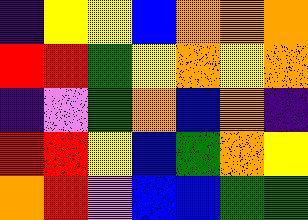[["indigo", "yellow", "yellow", "blue", "orange", "orange", "orange"], ["red", "red", "green", "yellow", "orange", "yellow", "orange"], ["indigo", "violet", "green", "orange", "blue", "orange", "indigo"], ["red", "red", "yellow", "blue", "green", "orange", "yellow"], ["orange", "red", "violet", "blue", "blue", "green", "green"]]